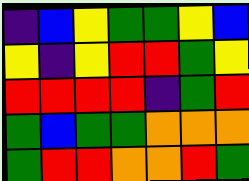[["indigo", "blue", "yellow", "green", "green", "yellow", "blue"], ["yellow", "indigo", "yellow", "red", "red", "green", "yellow"], ["red", "red", "red", "red", "indigo", "green", "red"], ["green", "blue", "green", "green", "orange", "orange", "orange"], ["green", "red", "red", "orange", "orange", "red", "green"]]